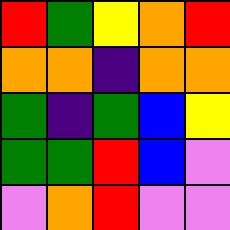[["red", "green", "yellow", "orange", "red"], ["orange", "orange", "indigo", "orange", "orange"], ["green", "indigo", "green", "blue", "yellow"], ["green", "green", "red", "blue", "violet"], ["violet", "orange", "red", "violet", "violet"]]